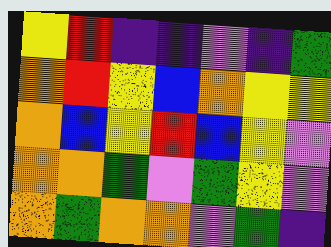[["yellow", "red", "indigo", "indigo", "violet", "indigo", "green"], ["orange", "red", "yellow", "blue", "orange", "yellow", "yellow"], ["orange", "blue", "yellow", "red", "blue", "yellow", "violet"], ["orange", "orange", "green", "violet", "green", "yellow", "violet"], ["orange", "green", "orange", "orange", "violet", "green", "indigo"]]